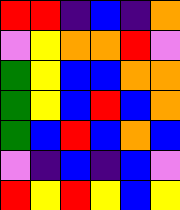[["red", "red", "indigo", "blue", "indigo", "orange"], ["violet", "yellow", "orange", "orange", "red", "violet"], ["green", "yellow", "blue", "blue", "orange", "orange"], ["green", "yellow", "blue", "red", "blue", "orange"], ["green", "blue", "red", "blue", "orange", "blue"], ["violet", "indigo", "blue", "indigo", "blue", "violet"], ["red", "yellow", "red", "yellow", "blue", "yellow"]]